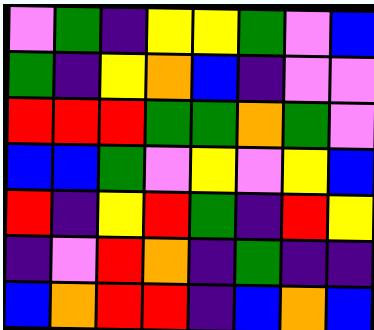[["violet", "green", "indigo", "yellow", "yellow", "green", "violet", "blue"], ["green", "indigo", "yellow", "orange", "blue", "indigo", "violet", "violet"], ["red", "red", "red", "green", "green", "orange", "green", "violet"], ["blue", "blue", "green", "violet", "yellow", "violet", "yellow", "blue"], ["red", "indigo", "yellow", "red", "green", "indigo", "red", "yellow"], ["indigo", "violet", "red", "orange", "indigo", "green", "indigo", "indigo"], ["blue", "orange", "red", "red", "indigo", "blue", "orange", "blue"]]